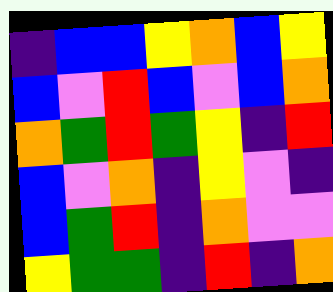[["indigo", "blue", "blue", "yellow", "orange", "blue", "yellow"], ["blue", "violet", "red", "blue", "violet", "blue", "orange"], ["orange", "green", "red", "green", "yellow", "indigo", "red"], ["blue", "violet", "orange", "indigo", "yellow", "violet", "indigo"], ["blue", "green", "red", "indigo", "orange", "violet", "violet"], ["yellow", "green", "green", "indigo", "red", "indigo", "orange"]]